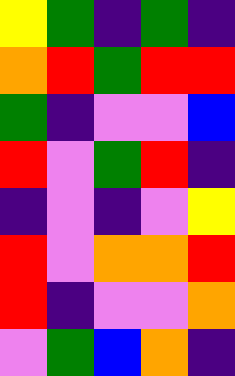[["yellow", "green", "indigo", "green", "indigo"], ["orange", "red", "green", "red", "red"], ["green", "indigo", "violet", "violet", "blue"], ["red", "violet", "green", "red", "indigo"], ["indigo", "violet", "indigo", "violet", "yellow"], ["red", "violet", "orange", "orange", "red"], ["red", "indigo", "violet", "violet", "orange"], ["violet", "green", "blue", "orange", "indigo"]]